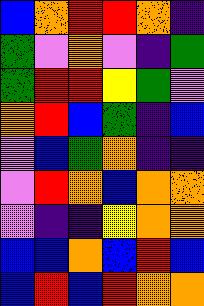[["blue", "orange", "red", "red", "orange", "indigo"], ["green", "violet", "orange", "violet", "indigo", "green"], ["green", "red", "red", "yellow", "green", "violet"], ["orange", "red", "blue", "green", "indigo", "blue"], ["violet", "blue", "green", "orange", "indigo", "indigo"], ["violet", "red", "orange", "blue", "orange", "orange"], ["violet", "indigo", "indigo", "yellow", "orange", "orange"], ["blue", "blue", "orange", "blue", "red", "blue"], ["blue", "red", "blue", "red", "orange", "orange"]]